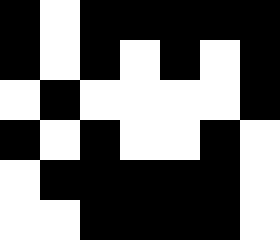[["black", "white", "black", "black", "black", "black", "black"], ["black", "white", "black", "white", "black", "white", "black"], ["white", "black", "white", "white", "white", "white", "black"], ["black", "white", "black", "white", "white", "black", "white"], ["white", "black", "black", "black", "black", "black", "white"], ["white", "white", "black", "black", "black", "black", "white"]]